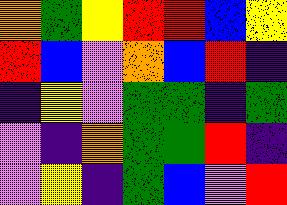[["orange", "green", "yellow", "red", "red", "blue", "yellow"], ["red", "blue", "violet", "orange", "blue", "red", "indigo"], ["indigo", "yellow", "violet", "green", "green", "indigo", "green"], ["violet", "indigo", "orange", "green", "green", "red", "indigo"], ["violet", "yellow", "indigo", "green", "blue", "violet", "red"]]